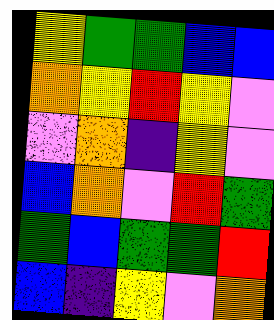[["yellow", "green", "green", "blue", "blue"], ["orange", "yellow", "red", "yellow", "violet"], ["violet", "orange", "indigo", "yellow", "violet"], ["blue", "orange", "violet", "red", "green"], ["green", "blue", "green", "green", "red"], ["blue", "indigo", "yellow", "violet", "orange"]]